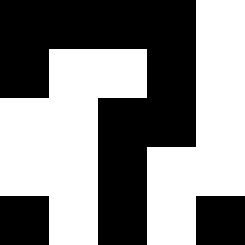[["black", "black", "black", "black", "white"], ["black", "white", "white", "black", "white"], ["white", "white", "black", "black", "white"], ["white", "white", "black", "white", "white"], ["black", "white", "black", "white", "black"]]